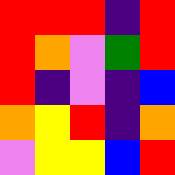[["red", "red", "red", "indigo", "red"], ["red", "orange", "violet", "green", "red"], ["red", "indigo", "violet", "indigo", "blue"], ["orange", "yellow", "red", "indigo", "orange"], ["violet", "yellow", "yellow", "blue", "red"]]